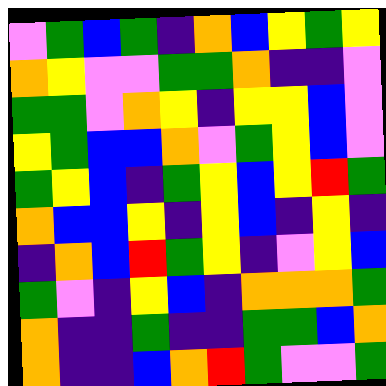[["violet", "green", "blue", "green", "indigo", "orange", "blue", "yellow", "green", "yellow"], ["orange", "yellow", "violet", "violet", "green", "green", "orange", "indigo", "indigo", "violet"], ["green", "green", "violet", "orange", "yellow", "indigo", "yellow", "yellow", "blue", "violet"], ["yellow", "green", "blue", "blue", "orange", "violet", "green", "yellow", "blue", "violet"], ["green", "yellow", "blue", "indigo", "green", "yellow", "blue", "yellow", "red", "green"], ["orange", "blue", "blue", "yellow", "indigo", "yellow", "blue", "indigo", "yellow", "indigo"], ["indigo", "orange", "blue", "red", "green", "yellow", "indigo", "violet", "yellow", "blue"], ["green", "violet", "indigo", "yellow", "blue", "indigo", "orange", "orange", "orange", "green"], ["orange", "indigo", "indigo", "green", "indigo", "indigo", "green", "green", "blue", "orange"], ["orange", "indigo", "indigo", "blue", "orange", "red", "green", "violet", "violet", "green"]]